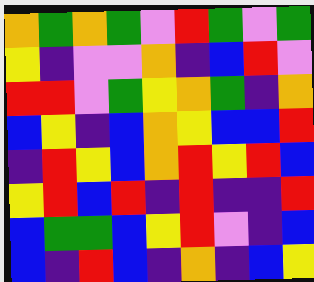[["orange", "green", "orange", "green", "violet", "red", "green", "violet", "green"], ["yellow", "indigo", "violet", "violet", "orange", "indigo", "blue", "red", "violet"], ["red", "red", "violet", "green", "yellow", "orange", "green", "indigo", "orange"], ["blue", "yellow", "indigo", "blue", "orange", "yellow", "blue", "blue", "red"], ["indigo", "red", "yellow", "blue", "orange", "red", "yellow", "red", "blue"], ["yellow", "red", "blue", "red", "indigo", "red", "indigo", "indigo", "red"], ["blue", "green", "green", "blue", "yellow", "red", "violet", "indigo", "blue"], ["blue", "indigo", "red", "blue", "indigo", "orange", "indigo", "blue", "yellow"]]